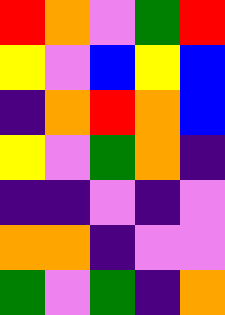[["red", "orange", "violet", "green", "red"], ["yellow", "violet", "blue", "yellow", "blue"], ["indigo", "orange", "red", "orange", "blue"], ["yellow", "violet", "green", "orange", "indigo"], ["indigo", "indigo", "violet", "indigo", "violet"], ["orange", "orange", "indigo", "violet", "violet"], ["green", "violet", "green", "indigo", "orange"]]